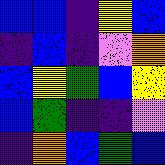[["blue", "blue", "indigo", "yellow", "blue"], ["indigo", "blue", "indigo", "violet", "orange"], ["blue", "yellow", "green", "blue", "yellow"], ["blue", "green", "indigo", "indigo", "violet"], ["indigo", "orange", "blue", "green", "blue"]]